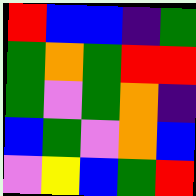[["red", "blue", "blue", "indigo", "green"], ["green", "orange", "green", "red", "red"], ["green", "violet", "green", "orange", "indigo"], ["blue", "green", "violet", "orange", "blue"], ["violet", "yellow", "blue", "green", "red"]]